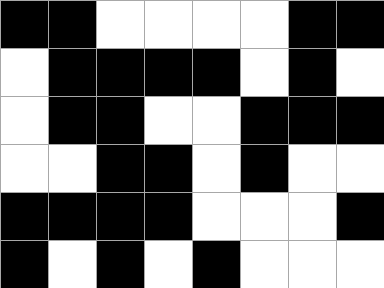[["black", "black", "white", "white", "white", "white", "black", "black"], ["white", "black", "black", "black", "black", "white", "black", "white"], ["white", "black", "black", "white", "white", "black", "black", "black"], ["white", "white", "black", "black", "white", "black", "white", "white"], ["black", "black", "black", "black", "white", "white", "white", "black"], ["black", "white", "black", "white", "black", "white", "white", "white"]]